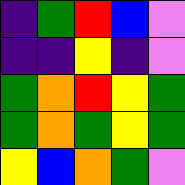[["indigo", "green", "red", "blue", "violet"], ["indigo", "indigo", "yellow", "indigo", "violet"], ["green", "orange", "red", "yellow", "green"], ["green", "orange", "green", "yellow", "green"], ["yellow", "blue", "orange", "green", "violet"]]